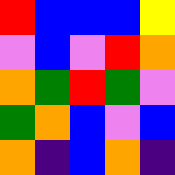[["red", "blue", "blue", "blue", "yellow"], ["violet", "blue", "violet", "red", "orange"], ["orange", "green", "red", "green", "violet"], ["green", "orange", "blue", "violet", "blue"], ["orange", "indigo", "blue", "orange", "indigo"]]